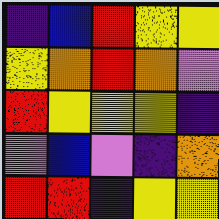[["indigo", "blue", "red", "yellow", "yellow"], ["yellow", "orange", "red", "orange", "violet"], ["red", "yellow", "yellow", "yellow", "indigo"], ["violet", "blue", "violet", "indigo", "orange"], ["red", "red", "indigo", "yellow", "yellow"]]